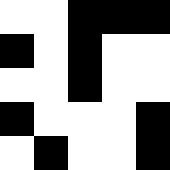[["white", "white", "black", "black", "black"], ["black", "white", "black", "white", "white"], ["white", "white", "black", "white", "white"], ["black", "white", "white", "white", "black"], ["white", "black", "white", "white", "black"]]